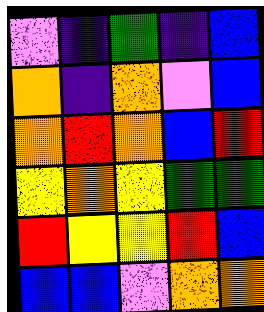[["violet", "indigo", "green", "indigo", "blue"], ["orange", "indigo", "orange", "violet", "blue"], ["orange", "red", "orange", "blue", "red"], ["yellow", "orange", "yellow", "green", "green"], ["red", "yellow", "yellow", "red", "blue"], ["blue", "blue", "violet", "orange", "orange"]]